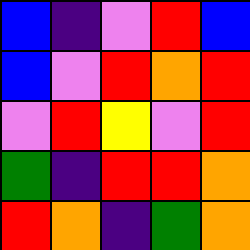[["blue", "indigo", "violet", "red", "blue"], ["blue", "violet", "red", "orange", "red"], ["violet", "red", "yellow", "violet", "red"], ["green", "indigo", "red", "red", "orange"], ["red", "orange", "indigo", "green", "orange"]]